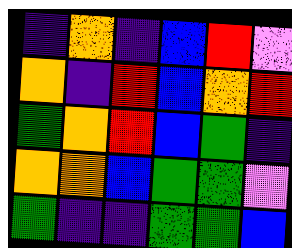[["indigo", "orange", "indigo", "blue", "red", "violet"], ["orange", "indigo", "red", "blue", "orange", "red"], ["green", "orange", "red", "blue", "green", "indigo"], ["orange", "orange", "blue", "green", "green", "violet"], ["green", "indigo", "indigo", "green", "green", "blue"]]